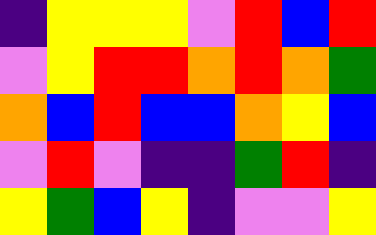[["indigo", "yellow", "yellow", "yellow", "violet", "red", "blue", "red"], ["violet", "yellow", "red", "red", "orange", "red", "orange", "green"], ["orange", "blue", "red", "blue", "blue", "orange", "yellow", "blue"], ["violet", "red", "violet", "indigo", "indigo", "green", "red", "indigo"], ["yellow", "green", "blue", "yellow", "indigo", "violet", "violet", "yellow"]]